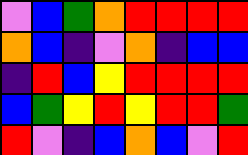[["violet", "blue", "green", "orange", "red", "red", "red", "red"], ["orange", "blue", "indigo", "violet", "orange", "indigo", "blue", "blue"], ["indigo", "red", "blue", "yellow", "red", "red", "red", "red"], ["blue", "green", "yellow", "red", "yellow", "red", "red", "green"], ["red", "violet", "indigo", "blue", "orange", "blue", "violet", "red"]]